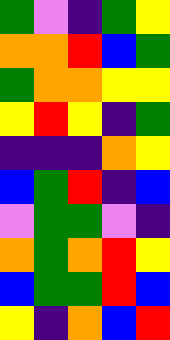[["green", "violet", "indigo", "green", "yellow"], ["orange", "orange", "red", "blue", "green"], ["green", "orange", "orange", "yellow", "yellow"], ["yellow", "red", "yellow", "indigo", "green"], ["indigo", "indigo", "indigo", "orange", "yellow"], ["blue", "green", "red", "indigo", "blue"], ["violet", "green", "green", "violet", "indigo"], ["orange", "green", "orange", "red", "yellow"], ["blue", "green", "green", "red", "blue"], ["yellow", "indigo", "orange", "blue", "red"]]